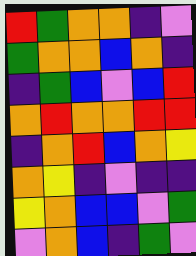[["red", "green", "orange", "orange", "indigo", "violet"], ["green", "orange", "orange", "blue", "orange", "indigo"], ["indigo", "green", "blue", "violet", "blue", "red"], ["orange", "red", "orange", "orange", "red", "red"], ["indigo", "orange", "red", "blue", "orange", "yellow"], ["orange", "yellow", "indigo", "violet", "indigo", "indigo"], ["yellow", "orange", "blue", "blue", "violet", "green"], ["violet", "orange", "blue", "indigo", "green", "violet"]]